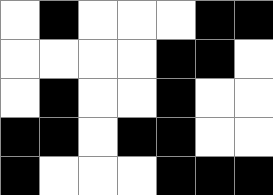[["white", "black", "white", "white", "white", "black", "black"], ["white", "white", "white", "white", "black", "black", "white"], ["white", "black", "white", "white", "black", "white", "white"], ["black", "black", "white", "black", "black", "white", "white"], ["black", "white", "white", "white", "black", "black", "black"]]